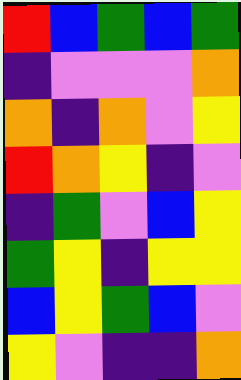[["red", "blue", "green", "blue", "green"], ["indigo", "violet", "violet", "violet", "orange"], ["orange", "indigo", "orange", "violet", "yellow"], ["red", "orange", "yellow", "indigo", "violet"], ["indigo", "green", "violet", "blue", "yellow"], ["green", "yellow", "indigo", "yellow", "yellow"], ["blue", "yellow", "green", "blue", "violet"], ["yellow", "violet", "indigo", "indigo", "orange"]]